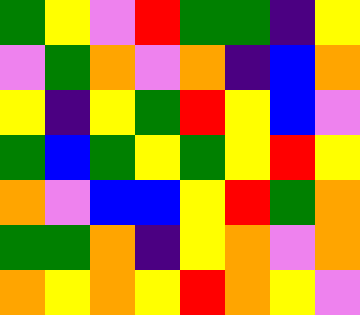[["green", "yellow", "violet", "red", "green", "green", "indigo", "yellow"], ["violet", "green", "orange", "violet", "orange", "indigo", "blue", "orange"], ["yellow", "indigo", "yellow", "green", "red", "yellow", "blue", "violet"], ["green", "blue", "green", "yellow", "green", "yellow", "red", "yellow"], ["orange", "violet", "blue", "blue", "yellow", "red", "green", "orange"], ["green", "green", "orange", "indigo", "yellow", "orange", "violet", "orange"], ["orange", "yellow", "orange", "yellow", "red", "orange", "yellow", "violet"]]